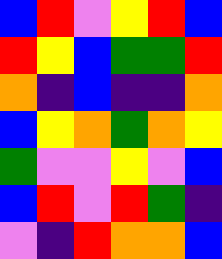[["blue", "red", "violet", "yellow", "red", "blue"], ["red", "yellow", "blue", "green", "green", "red"], ["orange", "indigo", "blue", "indigo", "indigo", "orange"], ["blue", "yellow", "orange", "green", "orange", "yellow"], ["green", "violet", "violet", "yellow", "violet", "blue"], ["blue", "red", "violet", "red", "green", "indigo"], ["violet", "indigo", "red", "orange", "orange", "blue"]]